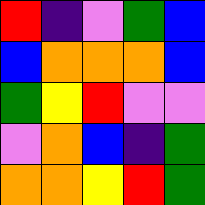[["red", "indigo", "violet", "green", "blue"], ["blue", "orange", "orange", "orange", "blue"], ["green", "yellow", "red", "violet", "violet"], ["violet", "orange", "blue", "indigo", "green"], ["orange", "orange", "yellow", "red", "green"]]